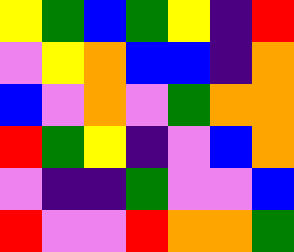[["yellow", "green", "blue", "green", "yellow", "indigo", "red"], ["violet", "yellow", "orange", "blue", "blue", "indigo", "orange"], ["blue", "violet", "orange", "violet", "green", "orange", "orange"], ["red", "green", "yellow", "indigo", "violet", "blue", "orange"], ["violet", "indigo", "indigo", "green", "violet", "violet", "blue"], ["red", "violet", "violet", "red", "orange", "orange", "green"]]